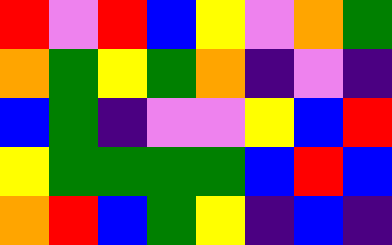[["red", "violet", "red", "blue", "yellow", "violet", "orange", "green"], ["orange", "green", "yellow", "green", "orange", "indigo", "violet", "indigo"], ["blue", "green", "indigo", "violet", "violet", "yellow", "blue", "red"], ["yellow", "green", "green", "green", "green", "blue", "red", "blue"], ["orange", "red", "blue", "green", "yellow", "indigo", "blue", "indigo"]]